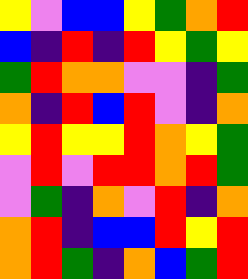[["yellow", "violet", "blue", "blue", "yellow", "green", "orange", "red"], ["blue", "indigo", "red", "indigo", "red", "yellow", "green", "yellow"], ["green", "red", "orange", "orange", "violet", "violet", "indigo", "green"], ["orange", "indigo", "red", "blue", "red", "violet", "indigo", "orange"], ["yellow", "red", "yellow", "yellow", "red", "orange", "yellow", "green"], ["violet", "red", "violet", "red", "red", "orange", "red", "green"], ["violet", "green", "indigo", "orange", "violet", "red", "indigo", "orange"], ["orange", "red", "indigo", "blue", "blue", "red", "yellow", "red"], ["orange", "red", "green", "indigo", "orange", "blue", "green", "red"]]